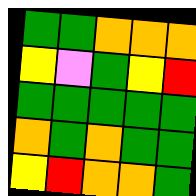[["green", "green", "orange", "orange", "orange"], ["yellow", "violet", "green", "yellow", "red"], ["green", "green", "green", "green", "green"], ["orange", "green", "orange", "green", "green"], ["yellow", "red", "orange", "orange", "green"]]